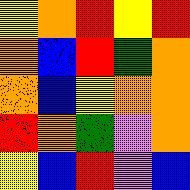[["yellow", "orange", "red", "yellow", "red"], ["orange", "blue", "red", "green", "orange"], ["orange", "blue", "yellow", "orange", "orange"], ["red", "orange", "green", "violet", "orange"], ["yellow", "blue", "red", "violet", "blue"]]